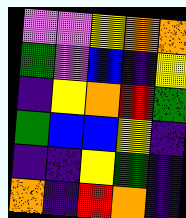[["violet", "violet", "yellow", "orange", "orange"], ["green", "violet", "blue", "indigo", "yellow"], ["indigo", "yellow", "orange", "red", "green"], ["green", "blue", "blue", "yellow", "indigo"], ["indigo", "indigo", "yellow", "green", "indigo"], ["orange", "indigo", "red", "orange", "indigo"]]